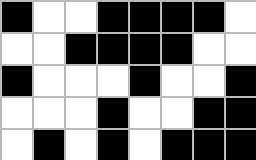[["black", "white", "white", "black", "black", "black", "black", "white"], ["white", "white", "black", "black", "black", "black", "white", "white"], ["black", "white", "white", "white", "black", "white", "white", "black"], ["white", "white", "white", "black", "white", "white", "black", "black"], ["white", "black", "white", "black", "white", "black", "black", "black"]]